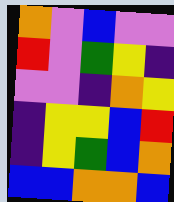[["orange", "violet", "blue", "violet", "violet"], ["red", "violet", "green", "yellow", "indigo"], ["violet", "violet", "indigo", "orange", "yellow"], ["indigo", "yellow", "yellow", "blue", "red"], ["indigo", "yellow", "green", "blue", "orange"], ["blue", "blue", "orange", "orange", "blue"]]